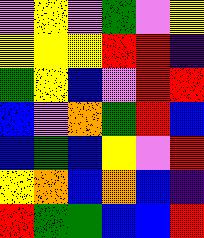[["violet", "yellow", "violet", "green", "violet", "yellow"], ["yellow", "yellow", "yellow", "red", "red", "indigo"], ["green", "yellow", "blue", "violet", "red", "red"], ["blue", "violet", "orange", "green", "red", "blue"], ["blue", "green", "blue", "yellow", "violet", "red"], ["yellow", "orange", "blue", "orange", "blue", "indigo"], ["red", "green", "green", "blue", "blue", "red"]]